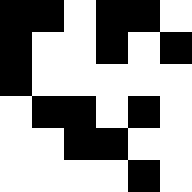[["black", "black", "white", "black", "black", "white"], ["black", "white", "white", "black", "white", "black"], ["black", "white", "white", "white", "white", "white"], ["white", "black", "black", "white", "black", "white"], ["white", "white", "black", "black", "white", "white"], ["white", "white", "white", "white", "black", "white"]]